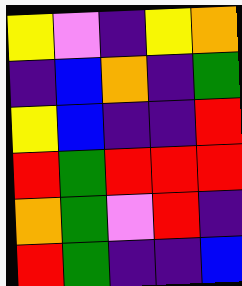[["yellow", "violet", "indigo", "yellow", "orange"], ["indigo", "blue", "orange", "indigo", "green"], ["yellow", "blue", "indigo", "indigo", "red"], ["red", "green", "red", "red", "red"], ["orange", "green", "violet", "red", "indigo"], ["red", "green", "indigo", "indigo", "blue"]]